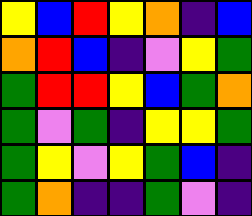[["yellow", "blue", "red", "yellow", "orange", "indigo", "blue"], ["orange", "red", "blue", "indigo", "violet", "yellow", "green"], ["green", "red", "red", "yellow", "blue", "green", "orange"], ["green", "violet", "green", "indigo", "yellow", "yellow", "green"], ["green", "yellow", "violet", "yellow", "green", "blue", "indigo"], ["green", "orange", "indigo", "indigo", "green", "violet", "indigo"]]